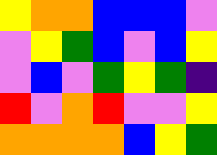[["yellow", "orange", "orange", "blue", "blue", "blue", "violet"], ["violet", "yellow", "green", "blue", "violet", "blue", "yellow"], ["violet", "blue", "violet", "green", "yellow", "green", "indigo"], ["red", "violet", "orange", "red", "violet", "violet", "yellow"], ["orange", "orange", "orange", "orange", "blue", "yellow", "green"]]